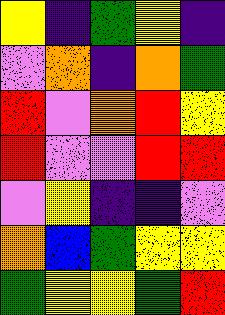[["yellow", "indigo", "green", "yellow", "indigo"], ["violet", "orange", "indigo", "orange", "green"], ["red", "violet", "orange", "red", "yellow"], ["red", "violet", "violet", "red", "red"], ["violet", "yellow", "indigo", "indigo", "violet"], ["orange", "blue", "green", "yellow", "yellow"], ["green", "yellow", "yellow", "green", "red"]]